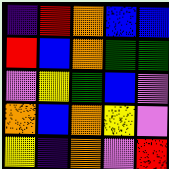[["indigo", "red", "orange", "blue", "blue"], ["red", "blue", "orange", "green", "green"], ["violet", "yellow", "green", "blue", "violet"], ["orange", "blue", "orange", "yellow", "violet"], ["yellow", "indigo", "orange", "violet", "red"]]